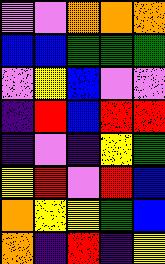[["violet", "violet", "orange", "orange", "orange"], ["blue", "blue", "green", "green", "green"], ["violet", "yellow", "blue", "violet", "violet"], ["indigo", "red", "blue", "red", "red"], ["indigo", "violet", "indigo", "yellow", "green"], ["yellow", "red", "violet", "red", "blue"], ["orange", "yellow", "yellow", "green", "blue"], ["orange", "indigo", "red", "indigo", "yellow"]]